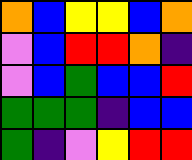[["orange", "blue", "yellow", "yellow", "blue", "orange"], ["violet", "blue", "red", "red", "orange", "indigo"], ["violet", "blue", "green", "blue", "blue", "red"], ["green", "green", "green", "indigo", "blue", "blue"], ["green", "indigo", "violet", "yellow", "red", "red"]]